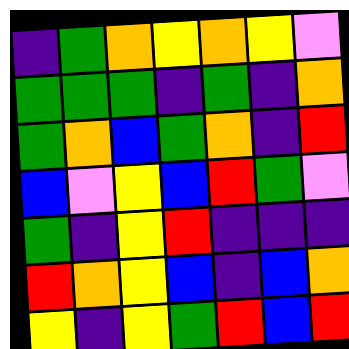[["indigo", "green", "orange", "yellow", "orange", "yellow", "violet"], ["green", "green", "green", "indigo", "green", "indigo", "orange"], ["green", "orange", "blue", "green", "orange", "indigo", "red"], ["blue", "violet", "yellow", "blue", "red", "green", "violet"], ["green", "indigo", "yellow", "red", "indigo", "indigo", "indigo"], ["red", "orange", "yellow", "blue", "indigo", "blue", "orange"], ["yellow", "indigo", "yellow", "green", "red", "blue", "red"]]